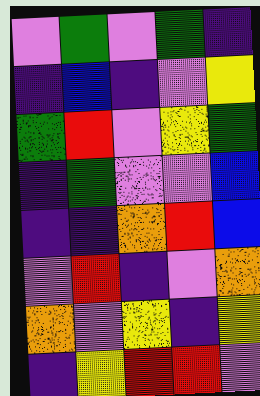[["violet", "green", "violet", "green", "indigo"], ["indigo", "blue", "indigo", "violet", "yellow"], ["green", "red", "violet", "yellow", "green"], ["indigo", "green", "violet", "violet", "blue"], ["indigo", "indigo", "orange", "red", "blue"], ["violet", "red", "indigo", "violet", "orange"], ["orange", "violet", "yellow", "indigo", "yellow"], ["indigo", "yellow", "red", "red", "violet"]]